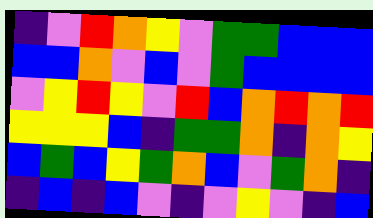[["indigo", "violet", "red", "orange", "yellow", "violet", "green", "green", "blue", "blue", "blue"], ["blue", "blue", "orange", "violet", "blue", "violet", "green", "blue", "blue", "blue", "blue"], ["violet", "yellow", "red", "yellow", "violet", "red", "blue", "orange", "red", "orange", "red"], ["yellow", "yellow", "yellow", "blue", "indigo", "green", "green", "orange", "indigo", "orange", "yellow"], ["blue", "green", "blue", "yellow", "green", "orange", "blue", "violet", "green", "orange", "indigo"], ["indigo", "blue", "indigo", "blue", "violet", "indigo", "violet", "yellow", "violet", "indigo", "blue"]]